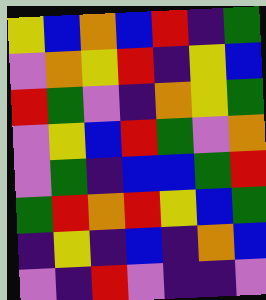[["yellow", "blue", "orange", "blue", "red", "indigo", "green"], ["violet", "orange", "yellow", "red", "indigo", "yellow", "blue"], ["red", "green", "violet", "indigo", "orange", "yellow", "green"], ["violet", "yellow", "blue", "red", "green", "violet", "orange"], ["violet", "green", "indigo", "blue", "blue", "green", "red"], ["green", "red", "orange", "red", "yellow", "blue", "green"], ["indigo", "yellow", "indigo", "blue", "indigo", "orange", "blue"], ["violet", "indigo", "red", "violet", "indigo", "indigo", "violet"]]